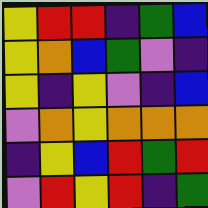[["yellow", "red", "red", "indigo", "green", "blue"], ["yellow", "orange", "blue", "green", "violet", "indigo"], ["yellow", "indigo", "yellow", "violet", "indigo", "blue"], ["violet", "orange", "yellow", "orange", "orange", "orange"], ["indigo", "yellow", "blue", "red", "green", "red"], ["violet", "red", "yellow", "red", "indigo", "green"]]